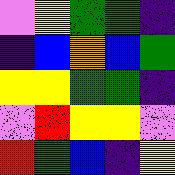[["violet", "yellow", "green", "green", "indigo"], ["indigo", "blue", "orange", "blue", "green"], ["yellow", "yellow", "green", "green", "indigo"], ["violet", "red", "yellow", "yellow", "violet"], ["red", "green", "blue", "indigo", "yellow"]]